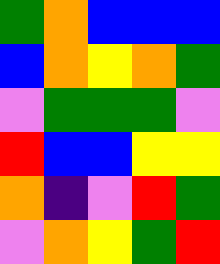[["green", "orange", "blue", "blue", "blue"], ["blue", "orange", "yellow", "orange", "green"], ["violet", "green", "green", "green", "violet"], ["red", "blue", "blue", "yellow", "yellow"], ["orange", "indigo", "violet", "red", "green"], ["violet", "orange", "yellow", "green", "red"]]